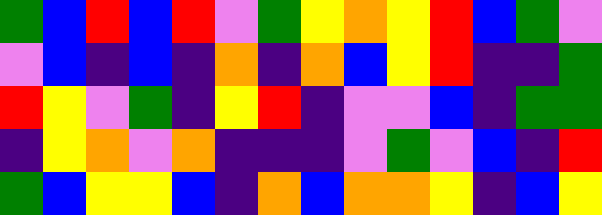[["green", "blue", "red", "blue", "red", "violet", "green", "yellow", "orange", "yellow", "red", "blue", "green", "violet"], ["violet", "blue", "indigo", "blue", "indigo", "orange", "indigo", "orange", "blue", "yellow", "red", "indigo", "indigo", "green"], ["red", "yellow", "violet", "green", "indigo", "yellow", "red", "indigo", "violet", "violet", "blue", "indigo", "green", "green"], ["indigo", "yellow", "orange", "violet", "orange", "indigo", "indigo", "indigo", "violet", "green", "violet", "blue", "indigo", "red"], ["green", "blue", "yellow", "yellow", "blue", "indigo", "orange", "blue", "orange", "orange", "yellow", "indigo", "blue", "yellow"]]